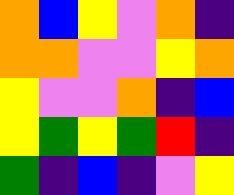[["orange", "blue", "yellow", "violet", "orange", "indigo"], ["orange", "orange", "violet", "violet", "yellow", "orange"], ["yellow", "violet", "violet", "orange", "indigo", "blue"], ["yellow", "green", "yellow", "green", "red", "indigo"], ["green", "indigo", "blue", "indigo", "violet", "yellow"]]